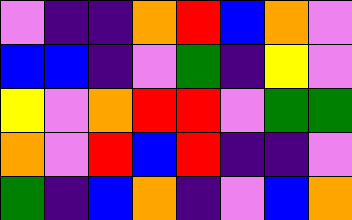[["violet", "indigo", "indigo", "orange", "red", "blue", "orange", "violet"], ["blue", "blue", "indigo", "violet", "green", "indigo", "yellow", "violet"], ["yellow", "violet", "orange", "red", "red", "violet", "green", "green"], ["orange", "violet", "red", "blue", "red", "indigo", "indigo", "violet"], ["green", "indigo", "blue", "orange", "indigo", "violet", "blue", "orange"]]